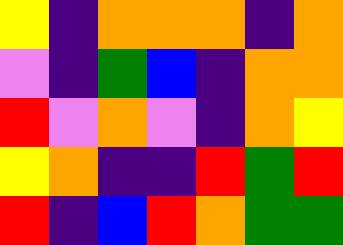[["yellow", "indigo", "orange", "orange", "orange", "indigo", "orange"], ["violet", "indigo", "green", "blue", "indigo", "orange", "orange"], ["red", "violet", "orange", "violet", "indigo", "orange", "yellow"], ["yellow", "orange", "indigo", "indigo", "red", "green", "red"], ["red", "indigo", "blue", "red", "orange", "green", "green"]]